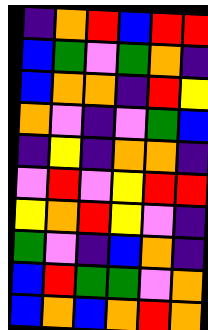[["indigo", "orange", "red", "blue", "red", "red"], ["blue", "green", "violet", "green", "orange", "indigo"], ["blue", "orange", "orange", "indigo", "red", "yellow"], ["orange", "violet", "indigo", "violet", "green", "blue"], ["indigo", "yellow", "indigo", "orange", "orange", "indigo"], ["violet", "red", "violet", "yellow", "red", "red"], ["yellow", "orange", "red", "yellow", "violet", "indigo"], ["green", "violet", "indigo", "blue", "orange", "indigo"], ["blue", "red", "green", "green", "violet", "orange"], ["blue", "orange", "blue", "orange", "red", "orange"]]